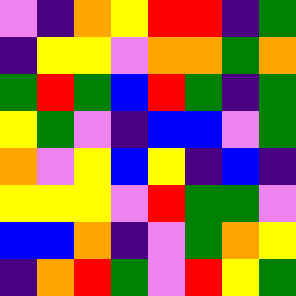[["violet", "indigo", "orange", "yellow", "red", "red", "indigo", "green"], ["indigo", "yellow", "yellow", "violet", "orange", "orange", "green", "orange"], ["green", "red", "green", "blue", "red", "green", "indigo", "green"], ["yellow", "green", "violet", "indigo", "blue", "blue", "violet", "green"], ["orange", "violet", "yellow", "blue", "yellow", "indigo", "blue", "indigo"], ["yellow", "yellow", "yellow", "violet", "red", "green", "green", "violet"], ["blue", "blue", "orange", "indigo", "violet", "green", "orange", "yellow"], ["indigo", "orange", "red", "green", "violet", "red", "yellow", "green"]]